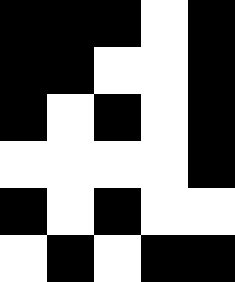[["black", "black", "black", "white", "black"], ["black", "black", "white", "white", "black"], ["black", "white", "black", "white", "black"], ["white", "white", "white", "white", "black"], ["black", "white", "black", "white", "white"], ["white", "black", "white", "black", "black"]]